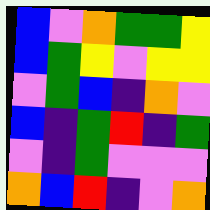[["blue", "violet", "orange", "green", "green", "yellow"], ["blue", "green", "yellow", "violet", "yellow", "yellow"], ["violet", "green", "blue", "indigo", "orange", "violet"], ["blue", "indigo", "green", "red", "indigo", "green"], ["violet", "indigo", "green", "violet", "violet", "violet"], ["orange", "blue", "red", "indigo", "violet", "orange"]]